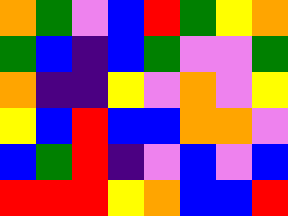[["orange", "green", "violet", "blue", "red", "green", "yellow", "orange"], ["green", "blue", "indigo", "blue", "green", "violet", "violet", "green"], ["orange", "indigo", "indigo", "yellow", "violet", "orange", "violet", "yellow"], ["yellow", "blue", "red", "blue", "blue", "orange", "orange", "violet"], ["blue", "green", "red", "indigo", "violet", "blue", "violet", "blue"], ["red", "red", "red", "yellow", "orange", "blue", "blue", "red"]]